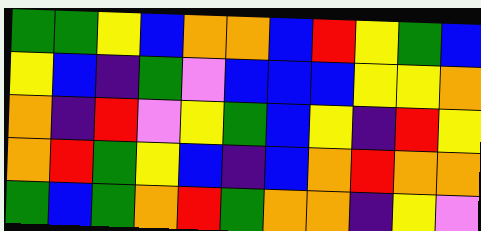[["green", "green", "yellow", "blue", "orange", "orange", "blue", "red", "yellow", "green", "blue"], ["yellow", "blue", "indigo", "green", "violet", "blue", "blue", "blue", "yellow", "yellow", "orange"], ["orange", "indigo", "red", "violet", "yellow", "green", "blue", "yellow", "indigo", "red", "yellow"], ["orange", "red", "green", "yellow", "blue", "indigo", "blue", "orange", "red", "orange", "orange"], ["green", "blue", "green", "orange", "red", "green", "orange", "orange", "indigo", "yellow", "violet"]]